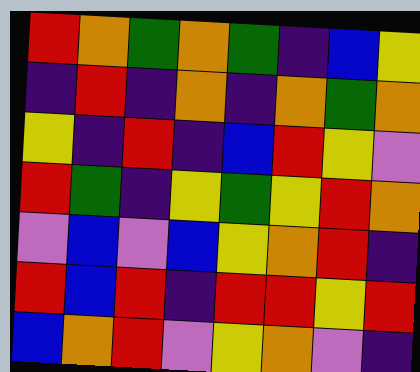[["red", "orange", "green", "orange", "green", "indigo", "blue", "yellow"], ["indigo", "red", "indigo", "orange", "indigo", "orange", "green", "orange"], ["yellow", "indigo", "red", "indigo", "blue", "red", "yellow", "violet"], ["red", "green", "indigo", "yellow", "green", "yellow", "red", "orange"], ["violet", "blue", "violet", "blue", "yellow", "orange", "red", "indigo"], ["red", "blue", "red", "indigo", "red", "red", "yellow", "red"], ["blue", "orange", "red", "violet", "yellow", "orange", "violet", "indigo"]]